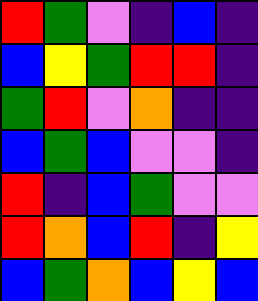[["red", "green", "violet", "indigo", "blue", "indigo"], ["blue", "yellow", "green", "red", "red", "indigo"], ["green", "red", "violet", "orange", "indigo", "indigo"], ["blue", "green", "blue", "violet", "violet", "indigo"], ["red", "indigo", "blue", "green", "violet", "violet"], ["red", "orange", "blue", "red", "indigo", "yellow"], ["blue", "green", "orange", "blue", "yellow", "blue"]]